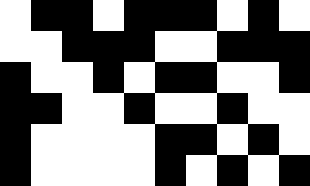[["white", "black", "black", "white", "black", "black", "black", "white", "black", "white"], ["white", "white", "black", "black", "black", "white", "white", "black", "black", "black"], ["black", "white", "white", "black", "white", "black", "black", "white", "white", "black"], ["black", "black", "white", "white", "black", "white", "white", "black", "white", "white"], ["black", "white", "white", "white", "white", "black", "black", "white", "black", "white"], ["black", "white", "white", "white", "white", "black", "white", "black", "white", "black"]]